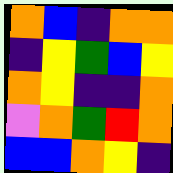[["orange", "blue", "indigo", "orange", "orange"], ["indigo", "yellow", "green", "blue", "yellow"], ["orange", "yellow", "indigo", "indigo", "orange"], ["violet", "orange", "green", "red", "orange"], ["blue", "blue", "orange", "yellow", "indigo"]]